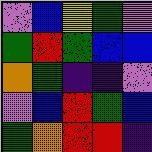[["violet", "blue", "yellow", "green", "violet"], ["green", "red", "green", "blue", "blue"], ["orange", "green", "indigo", "indigo", "violet"], ["violet", "blue", "red", "green", "blue"], ["green", "orange", "red", "red", "indigo"]]